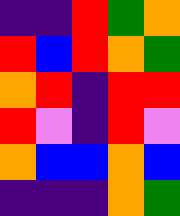[["indigo", "indigo", "red", "green", "orange"], ["red", "blue", "red", "orange", "green"], ["orange", "red", "indigo", "red", "red"], ["red", "violet", "indigo", "red", "violet"], ["orange", "blue", "blue", "orange", "blue"], ["indigo", "indigo", "indigo", "orange", "green"]]